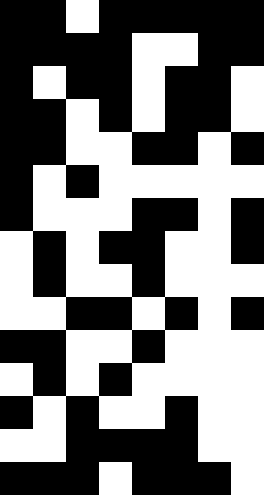[["black", "black", "white", "black", "black", "black", "black", "black"], ["black", "black", "black", "black", "white", "white", "black", "black"], ["black", "white", "black", "black", "white", "black", "black", "white"], ["black", "black", "white", "black", "white", "black", "black", "white"], ["black", "black", "white", "white", "black", "black", "white", "black"], ["black", "white", "black", "white", "white", "white", "white", "white"], ["black", "white", "white", "white", "black", "black", "white", "black"], ["white", "black", "white", "black", "black", "white", "white", "black"], ["white", "black", "white", "white", "black", "white", "white", "white"], ["white", "white", "black", "black", "white", "black", "white", "black"], ["black", "black", "white", "white", "black", "white", "white", "white"], ["white", "black", "white", "black", "white", "white", "white", "white"], ["black", "white", "black", "white", "white", "black", "white", "white"], ["white", "white", "black", "black", "black", "black", "white", "white"], ["black", "black", "black", "white", "black", "black", "black", "white"]]